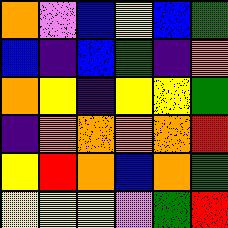[["orange", "violet", "blue", "yellow", "blue", "green"], ["blue", "indigo", "blue", "green", "indigo", "orange"], ["orange", "yellow", "indigo", "yellow", "yellow", "green"], ["indigo", "orange", "orange", "orange", "orange", "red"], ["yellow", "red", "orange", "blue", "orange", "green"], ["yellow", "yellow", "yellow", "violet", "green", "red"]]